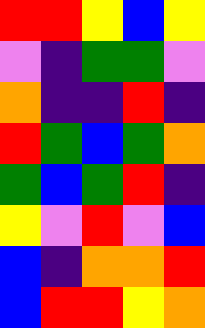[["red", "red", "yellow", "blue", "yellow"], ["violet", "indigo", "green", "green", "violet"], ["orange", "indigo", "indigo", "red", "indigo"], ["red", "green", "blue", "green", "orange"], ["green", "blue", "green", "red", "indigo"], ["yellow", "violet", "red", "violet", "blue"], ["blue", "indigo", "orange", "orange", "red"], ["blue", "red", "red", "yellow", "orange"]]